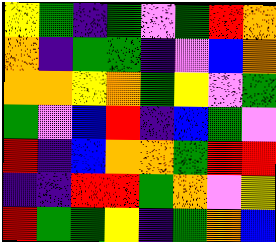[["yellow", "green", "indigo", "green", "violet", "green", "red", "orange"], ["orange", "indigo", "green", "green", "indigo", "violet", "blue", "orange"], ["orange", "orange", "yellow", "orange", "green", "yellow", "violet", "green"], ["green", "violet", "blue", "red", "indigo", "blue", "green", "violet"], ["red", "indigo", "blue", "orange", "orange", "green", "red", "red"], ["indigo", "indigo", "red", "red", "green", "orange", "violet", "yellow"], ["red", "green", "green", "yellow", "indigo", "green", "orange", "blue"]]